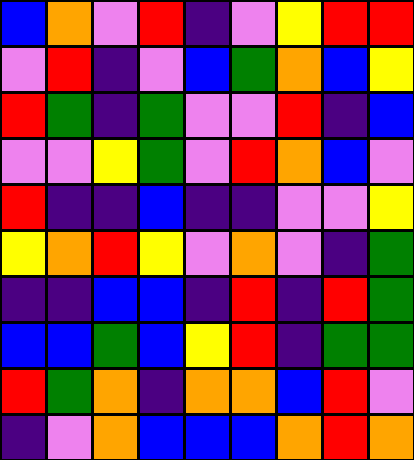[["blue", "orange", "violet", "red", "indigo", "violet", "yellow", "red", "red"], ["violet", "red", "indigo", "violet", "blue", "green", "orange", "blue", "yellow"], ["red", "green", "indigo", "green", "violet", "violet", "red", "indigo", "blue"], ["violet", "violet", "yellow", "green", "violet", "red", "orange", "blue", "violet"], ["red", "indigo", "indigo", "blue", "indigo", "indigo", "violet", "violet", "yellow"], ["yellow", "orange", "red", "yellow", "violet", "orange", "violet", "indigo", "green"], ["indigo", "indigo", "blue", "blue", "indigo", "red", "indigo", "red", "green"], ["blue", "blue", "green", "blue", "yellow", "red", "indigo", "green", "green"], ["red", "green", "orange", "indigo", "orange", "orange", "blue", "red", "violet"], ["indigo", "violet", "orange", "blue", "blue", "blue", "orange", "red", "orange"]]